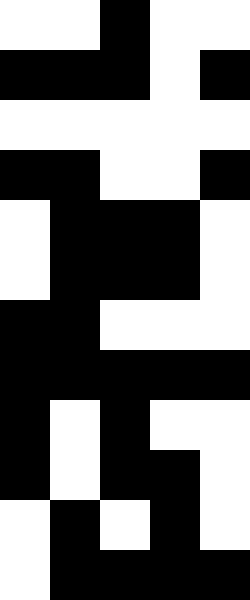[["white", "white", "black", "white", "white"], ["black", "black", "black", "white", "black"], ["white", "white", "white", "white", "white"], ["black", "black", "white", "white", "black"], ["white", "black", "black", "black", "white"], ["white", "black", "black", "black", "white"], ["black", "black", "white", "white", "white"], ["black", "black", "black", "black", "black"], ["black", "white", "black", "white", "white"], ["black", "white", "black", "black", "white"], ["white", "black", "white", "black", "white"], ["white", "black", "black", "black", "black"]]